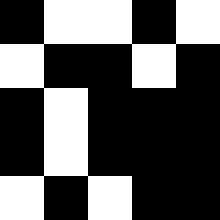[["black", "white", "white", "black", "white"], ["white", "black", "black", "white", "black"], ["black", "white", "black", "black", "black"], ["black", "white", "black", "black", "black"], ["white", "black", "white", "black", "black"]]